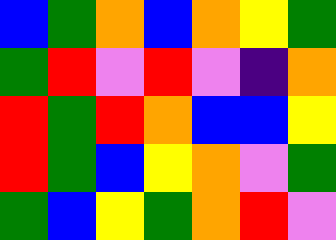[["blue", "green", "orange", "blue", "orange", "yellow", "green"], ["green", "red", "violet", "red", "violet", "indigo", "orange"], ["red", "green", "red", "orange", "blue", "blue", "yellow"], ["red", "green", "blue", "yellow", "orange", "violet", "green"], ["green", "blue", "yellow", "green", "orange", "red", "violet"]]